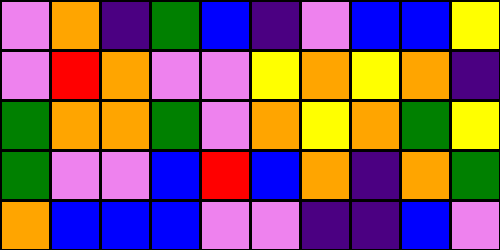[["violet", "orange", "indigo", "green", "blue", "indigo", "violet", "blue", "blue", "yellow"], ["violet", "red", "orange", "violet", "violet", "yellow", "orange", "yellow", "orange", "indigo"], ["green", "orange", "orange", "green", "violet", "orange", "yellow", "orange", "green", "yellow"], ["green", "violet", "violet", "blue", "red", "blue", "orange", "indigo", "orange", "green"], ["orange", "blue", "blue", "blue", "violet", "violet", "indigo", "indigo", "blue", "violet"]]